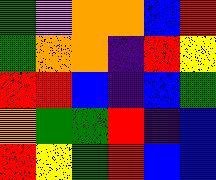[["green", "violet", "orange", "orange", "blue", "red"], ["green", "orange", "orange", "indigo", "red", "yellow"], ["red", "red", "blue", "indigo", "blue", "green"], ["orange", "green", "green", "red", "indigo", "blue"], ["red", "yellow", "green", "red", "blue", "blue"]]